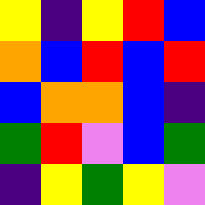[["yellow", "indigo", "yellow", "red", "blue"], ["orange", "blue", "red", "blue", "red"], ["blue", "orange", "orange", "blue", "indigo"], ["green", "red", "violet", "blue", "green"], ["indigo", "yellow", "green", "yellow", "violet"]]